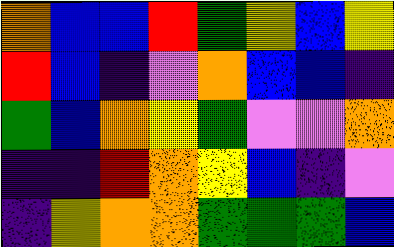[["orange", "blue", "blue", "red", "green", "yellow", "blue", "yellow"], ["red", "blue", "indigo", "violet", "orange", "blue", "blue", "indigo"], ["green", "blue", "orange", "yellow", "green", "violet", "violet", "orange"], ["indigo", "indigo", "red", "orange", "yellow", "blue", "indigo", "violet"], ["indigo", "yellow", "orange", "orange", "green", "green", "green", "blue"]]